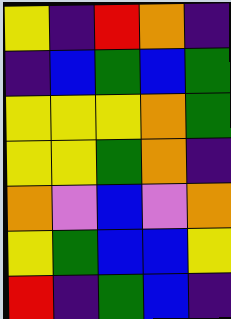[["yellow", "indigo", "red", "orange", "indigo"], ["indigo", "blue", "green", "blue", "green"], ["yellow", "yellow", "yellow", "orange", "green"], ["yellow", "yellow", "green", "orange", "indigo"], ["orange", "violet", "blue", "violet", "orange"], ["yellow", "green", "blue", "blue", "yellow"], ["red", "indigo", "green", "blue", "indigo"]]